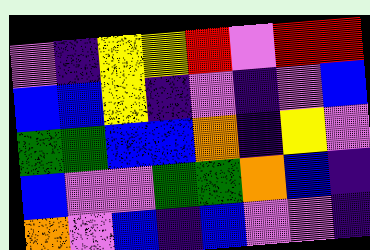[["violet", "indigo", "yellow", "yellow", "red", "violet", "red", "red"], ["blue", "blue", "yellow", "indigo", "violet", "indigo", "violet", "blue"], ["green", "green", "blue", "blue", "orange", "indigo", "yellow", "violet"], ["blue", "violet", "violet", "green", "green", "orange", "blue", "indigo"], ["orange", "violet", "blue", "indigo", "blue", "violet", "violet", "indigo"]]